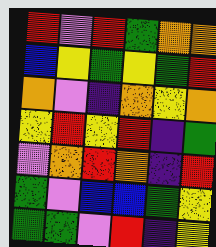[["red", "violet", "red", "green", "orange", "orange"], ["blue", "yellow", "green", "yellow", "green", "red"], ["orange", "violet", "indigo", "orange", "yellow", "orange"], ["yellow", "red", "yellow", "red", "indigo", "green"], ["violet", "orange", "red", "orange", "indigo", "red"], ["green", "violet", "blue", "blue", "green", "yellow"], ["green", "green", "violet", "red", "indigo", "yellow"]]